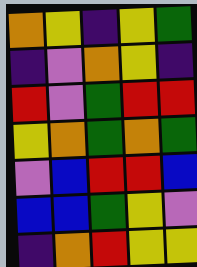[["orange", "yellow", "indigo", "yellow", "green"], ["indigo", "violet", "orange", "yellow", "indigo"], ["red", "violet", "green", "red", "red"], ["yellow", "orange", "green", "orange", "green"], ["violet", "blue", "red", "red", "blue"], ["blue", "blue", "green", "yellow", "violet"], ["indigo", "orange", "red", "yellow", "yellow"]]